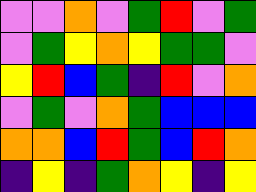[["violet", "violet", "orange", "violet", "green", "red", "violet", "green"], ["violet", "green", "yellow", "orange", "yellow", "green", "green", "violet"], ["yellow", "red", "blue", "green", "indigo", "red", "violet", "orange"], ["violet", "green", "violet", "orange", "green", "blue", "blue", "blue"], ["orange", "orange", "blue", "red", "green", "blue", "red", "orange"], ["indigo", "yellow", "indigo", "green", "orange", "yellow", "indigo", "yellow"]]